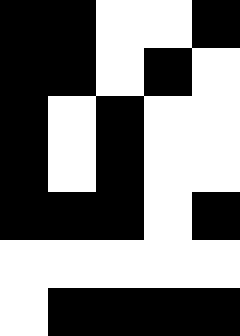[["black", "black", "white", "white", "black"], ["black", "black", "white", "black", "white"], ["black", "white", "black", "white", "white"], ["black", "white", "black", "white", "white"], ["black", "black", "black", "white", "black"], ["white", "white", "white", "white", "white"], ["white", "black", "black", "black", "black"]]